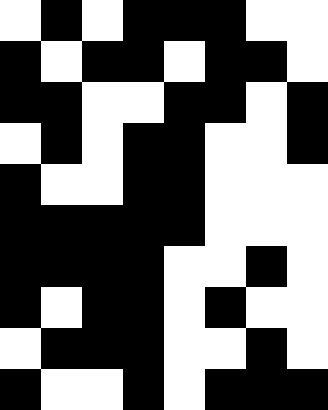[["white", "black", "white", "black", "black", "black", "white", "white"], ["black", "white", "black", "black", "white", "black", "black", "white"], ["black", "black", "white", "white", "black", "black", "white", "black"], ["white", "black", "white", "black", "black", "white", "white", "black"], ["black", "white", "white", "black", "black", "white", "white", "white"], ["black", "black", "black", "black", "black", "white", "white", "white"], ["black", "black", "black", "black", "white", "white", "black", "white"], ["black", "white", "black", "black", "white", "black", "white", "white"], ["white", "black", "black", "black", "white", "white", "black", "white"], ["black", "white", "white", "black", "white", "black", "black", "black"]]